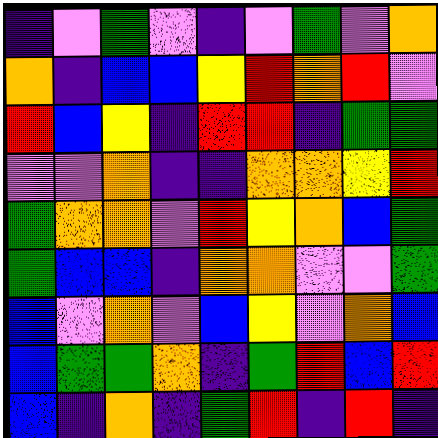[["indigo", "violet", "green", "violet", "indigo", "violet", "green", "violet", "orange"], ["orange", "indigo", "blue", "blue", "yellow", "red", "orange", "red", "violet"], ["red", "blue", "yellow", "indigo", "red", "red", "indigo", "green", "green"], ["violet", "violet", "orange", "indigo", "indigo", "orange", "orange", "yellow", "red"], ["green", "orange", "orange", "violet", "red", "yellow", "orange", "blue", "green"], ["green", "blue", "blue", "indigo", "orange", "orange", "violet", "violet", "green"], ["blue", "violet", "orange", "violet", "blue", "yellow", "violet", "orange", "blue"], ["blue", "green", "green", "orange", "indigo", "green", "red", "blue", "red"], ["blue", "indigo", "orange", "indigo", "green", "red", "indigo", "red", "indigo"]]